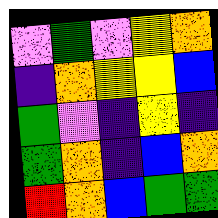[["violet", "green", "violet", "yellow", "orange"], ["indigo", "orange", "yellow", "yellow", "blue"], ["green", "violet", "indigo", "yellow", "indigo"], ["green", "orange", "indigo", "blue", "orange"], ["red", "orange", "blue", "green", "green"]]